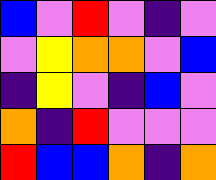[["blue", "violet", "red", "violet", "indigo", "violet"], ["violet", "yellow", "orange", "orange", "violet", "blue"], ["indigo", "yellow", "violet", "indigo", "blue", "violet"], ["orange", "indigo", "red", "violet", "violet", "violet"], ["red", "blue", "blue", "orange", "indigo", "orange"]]